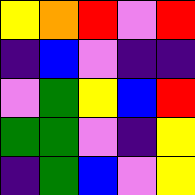[["yellow", "orange", "red", "violet", "red"], ["indigo", "blue", "violet", "indigo", "indigo"], ["violet", "green", "yellow", "blue", "red"], ["green", "green", "violet", "indigo", "yellow"], ["indigo", "green", "blue", "violet", "yellow"]]